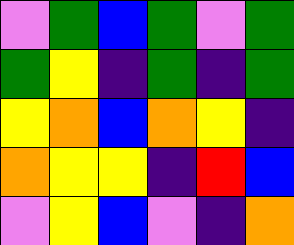[["violet", "green", "blue", "green", "violet", "green"], ["green", "yellow", "indigo", "green", "indigo", "green"], ["yellow", "orange", "blue", "orange", "yellow", "indigo"], ["orange", "yellow", "yellow", "indigo", "red", "blue"], ["violet", "yellow", "blue", "violet", "indigo", "orange"]]